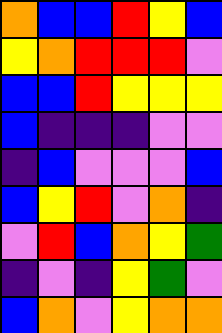[["orange", "blue", "blue", "red", "yellow", "blue"], ["yellow", "orange", "red", "red", "red", "violet"], ["blue", "blue", "red", "yellow", "yellow", "yellow"], ["blue", "indigo", "indigo", "indigo", "violet", "violet"], ["indigo", "blue", "violet", "violet", "violet", "blue"], ["blue", "yellow", "red", "violet", "orange", "indigo"], ["violet", "red", "blue", "orange", "yellow", "green"], ["indigo", "violet", "indigo", "yellow", "green", "violet"], ["blue", "orange", "violet", "yellow", "orange", "orange"]]